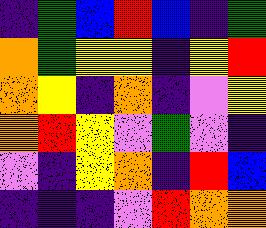[["indigo", "green", "blue", "red", "blue", "indigo", "green"], ["orange", "green", "yellow", "yellow", "indigo", "yellow", "red"], ["orange", "yellow", "indigo", "orange", "indigo", "violet", "yellow"], ["orange", "red", "yellow", "violet", "green", "violet", "indigo"], ["violet", "indigo", "yellow", "orange", "indigo", "red", "blue"], ["indigo", "indigo", "indigo", "violet", "red", "orange", "orange"]]